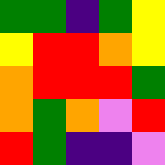[["green", "green", "indigo", "green", "yellow"], ["yellow", "red", "red", "orange", "yellow"], ["orange", "red", "red", "red", "green"], ["orange", "green", "orange", "violet", "red"], ["red", "green", "indigo", "indigo", "violet"]]